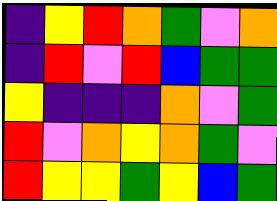[["indigo", "yellow", "red", "orange", "green", "violet", "orange"], ["indigo", "red", "violet", "red", "blue", "green", "green"], ["yellow", "indigo", "indigo", "indigo", "orange", "violet", "green"], ["red", "violet", "orange", "yellow", "orange", "green", "violet"], ["red", "yellow", "yellow", "green", "yellow", "blue", "green"]]